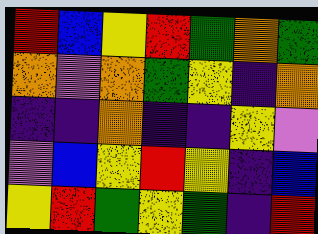[["red", "blue", "yellow", "red", "green", "orange", "green"], ["orange", "violet", "orange", "green", "yellow", "indigo", "orange"], ["indigo", "indigo", "orange", "indigo", "indigo", "yellow", "violet"], ["violet", "blue", "yellow", "red", "yellow", "indigo", "blue"], ["yellow", "red", "green", "yellow", "green", "indigo", "red"]]